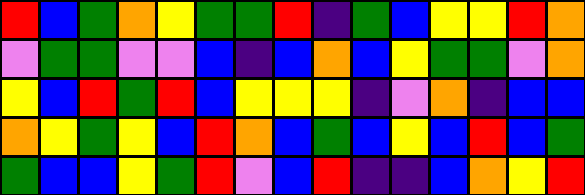[["red", "blue", "green", "orange", "yellow", "green", "green", "red", "indigo", "green", "blue", "yellow", "yellow", "red", "orange"], ["violet", "green", "green", "violet", "violet", "blue", "indigo", "blue", "orange", "blue", "yellow", "green", "green", "violet", "orange"], ["yellow", "blue", "red", "green", "red", "blue", "yellow", "yellow", "yellow", "indigo", "violet", "orange", "indigo", "blue", "blue"], ["orange", "yellow", "green", "yellow", "blue", "red", "orange", "blue", "green", "blue", "yellow", "blue", "red", "blue", "green"], ["green", "blue", "blue", "yellow", "green", "red", "violet", "blue", "red", "indigo", "indigo", "blue", "orange", "yellow", "red"]]